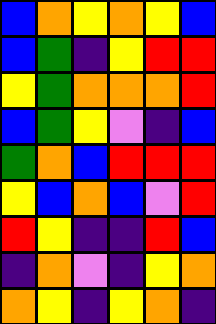[["blue", "orange", "yellow", "orange", "yellow", "blue"], ["blue", "green", "indigo", "yellow", "red", "red"], ["yellow", "green", "orange", "orange", "orange", "red"], ["blue", "green", "yellow", "violet", "indigo", "blue"], ["green", "orange", "blue", "red", "red", "red"], ["yellow", "blue", "orange", "blue", "violet", "red"], ["red", "yellow", "indigo", "indigo", "red", "blue"], ["indigo", "orange", "violet", "indigo", "yellow", "orange"], ["orange", "yellow", "indigo", "yellow", "orange", "indigo"]]